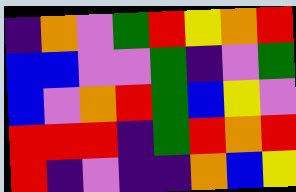[["indigo", "orange", "violet", "green", "red", "yellow", "orange", "red"], ["blue", "blue", "violet", "violet", "green", "indigo", "violet", "green"], ["blue", "violet", "orange", "red", "green", "blue", "yellow", "violet"], ["red", "red", "red", "indigo", "green", "red", "orange", "red"], ["red", "indigo", "violet", "indigo", "indigo", "orange", "blue", "yellow"]]